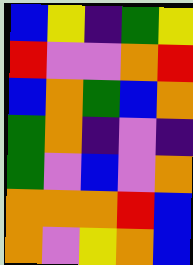[["blue", "yellow", "indigo", "green", "yellow"], ["red", "violet", "violet", "orange", "red"], ["blue", "orange", "green", "blue", "orange"], ["green", "orange", "indigo", "violet", "indigo"], ["green", "violet", "blue", "violet", "orange"], ["orange", "orange", "orange", "red", "blue"], ["orange", "violet", "yellow", "orange", "blue"]]